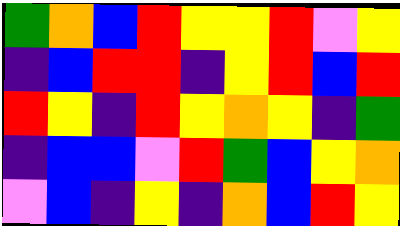[["green", "orange", "blue", "red", "yellow", "yellow", "red", "violet", "yellow"], ["indigo", "blue", "red", "red", "indigo", "yellow", "red", "blue", "red"], ["red", "yellow", "indigo", "red", "yellow", "orange", "yellow", "indigo", "green"], ["indigo", "blue", "blue", "violet", "red", "green", "blue", "yellow", "orange"], ["violet", "blue", "indigo", "yellow", "indigo", "orange", "blue", "red", "yellow"]]